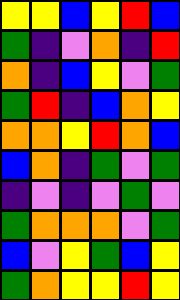[["yellow", "yellow", "blue", "yellow", "red", "blue"], ["green", "indigo", "violet", "orange", "indigo", "red"], ["orange", "indigo", "blue", "yellow", "violet", "green"], ["green", "red", "indigo", "blue", "orange", "yellow"], ["orange", "orange", "yellow", "red", "orange", "blue"], ["blue", "orange", "indigo", "green", "violet", "green"], ["indigo", "violet", "indigo", "violet", "green", "violet"], ["green", "orange", "orange", "orange", "violet", "green"], ["blue", "violet", "yellow", "green", "blue", "yellow"], ["green", "orange", "yellow", "yellow", "red", "yellow"]]